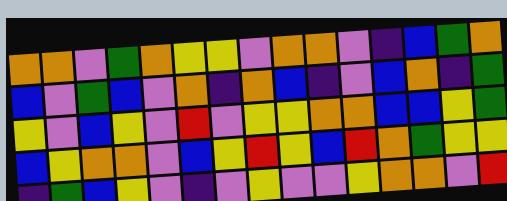[["orange", "orange", "violet", "green", "orange", "yellow", "yellow", "violet", "orange", "orange", "violet", "indigo", "blue", "green", "orange"], ["blue", "violet", "green", "blue", "violet", "orange", "indigo", "orange", "blue", "indigo", "violet", "blue", "orange", "indigo", "green"], ["yellow", "violet", "blue", "yellow", "violet", "red", "violet", "yellow", "yellow", "orange", "orange", "blue", "blue", "yellow", "green"], ["blue", "yellow", "orange", "orange", "violet", "blue", "yellow", "red", "yellow", "blue", "red", "orange", "green", "yellow", "yellow"], ["indigo", "green", "blue", "yellow", "violet", "indigo", "violet", "yellow", "violet", "violet", "yellow", "orange", "orange", "violet", "red"]]